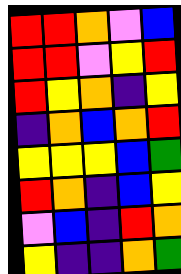[["red", "red", "orange", "violet", "blue"], ["red", "red", "violet", "yellow", "red"], ["red", "yellow", "orange", "indigo", "yellow"], ["indigo", "orange", "blue", "orange", "red"], ["yellow", "yellow", "yellow", "blue", "green"], ["red", "orange", "indigo", "blue", "yellow"], ["violet", "blue", "indigo", "red", "orange"], ["yellow", "indigo", "indigo", "orange", "green"]]